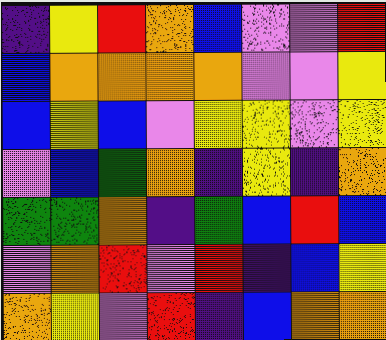[["indigo", "yellow", "red", "orange", "blue", "violet", "violet", "red"], ["blue", "orange", "orange", "orange", "orange", "violet", "violet", "yellow"], ["blue", "yellow", "blue", "violet", "yellow", "yellow", "violet", "yellow"], ["violet", "blue", "green", "orange", "indigo", "yellow", "indigo", "orange"], ["green", "green", "orange", "indigo", "green", "blue", "red", "blue"], ["violet", "orange", "red", "violet", "red", "indigo", "blue", "yellow"], ["orange", "yellow", "violet", "red", "indigo", "blue", "orange", "orange"]]